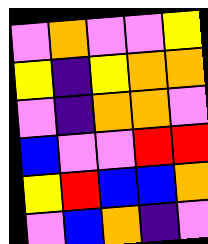[["violet", "orange", "violet", "violet", "yellow"], ["yellow", "indigo", "yellow", "orange", "orange"], ["violet", "indigo", "orange", "orange", "violet"], ["blue", "violet", "violet", "red", "red"], ["yellow", "red", "blue", "blue", "orange"], ["violet", "blue", "orange", "indigo", "violet"]]